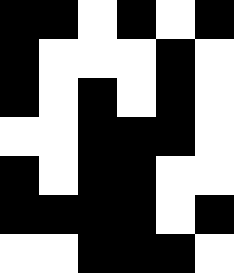[["black", "black", "white", "black", "white", "black"], ["black", "white", "white", "white", "black", "white"], ["black", "white", "black", "white", "black", "white"], ["white", "white", "black", "black", "black", "white"], ["black", "white", "black", "black", "white", "white"], ["black", "black", "black", "black", "white", "black"], ["white", "white", "black", "black", "black", "white"]]